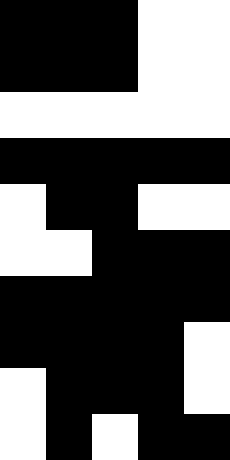[["black", "black", "black", "white", "white"], ["black", "black", "black", "white", "white"], ["white", "white", "white", "white", "white"], ["black", "black", "black", "black", "black"], ["white", "black", "black", "white", "white"], ["white", "white", "black", "black", "black"], ["black", "black", "black", "black", "black"], ["black", "black", "black", "black", "white"], ["white", "black", "black", "black", "white"], ["white", "black", "white", "black", "black"]]